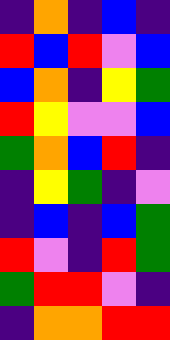[["indigo", "orange", "indigo", "blue", "indigo"], ["red", "blue", "red", "violet", "blue"], ["blue", "orange", "indigo", "yellow", "green"], ["red", "yellow", "violet", "violet", "blue"], ["green", "orange", "blue", "red", "indigo"], ["indigo", "yellow", "green", "indigo", "violet"], ["indigo", "blue", "indigo", "blue", "green"], ["red", "violet", "indigo", "red", "green"], ["green", "red", "red", "violet", "indigo"], ["indigo", "orange", "orange", "red", "red"]]